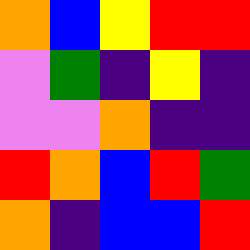[["orange", "blue", "yellow", "red", "red"], ["violet", "green", "indigo", "yellow", "indigo"], ["violet", "violet", "orange", "indigo", "indigo"], ["red", "orange", "blue", "red", "green"], ["orange", "indigo", "blue", "blue", "red"]]